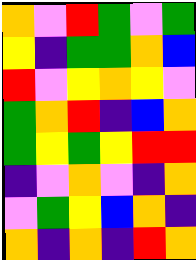[["orange", "violet", "red", "green", "violet", "green"], ["yellow", "indigo", "green", "green", "orange", "blue"], ["red", "violet", "yellow", "orange", "yellow", "violet"], ["green", "orange", "red", "indigo", "blue", "orange"], ["green", "yellow", "green", "yellow", "red", "red"], ["indigo", "violet", "orange", "violet", "indigo", "orange"], ["violet", "green", "yellow", "blue", "orange", "indigo"], ["orange", "indigo", "orange", "indigo", "red", "orange"]]